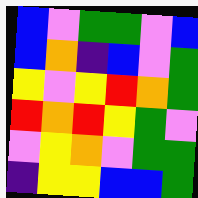[["blue", "violet", "green", "green", "violet", "blue"], ["blue", "orange", "indigo", "blue", "violet", "green"], ["yellow", "violet", "yellow", "red", "orange", "green"], ["red", "orange", "red", "yellow", "green", "violet"], ["violet", "yellow", "orange", "violet", "green", "green"], ["indigo", "yellow", "yellow", "blue", "blue", "green"]]